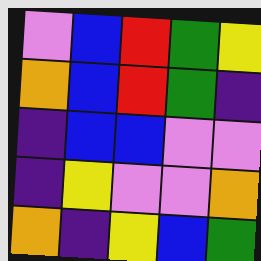[["violet", "blue", "red", "green", "yellow"], ["orange", "blue", "red", "green", "indigo"], ["indigo", "blue", "blue", "violet", "violet"], ["indigo", "yellow", "violet", "violet", "orange"], ["orange", "indigo", "yellow", "blue", "green"]]